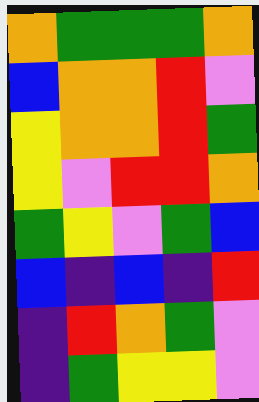[["orange", "green", "green", "green", "orange"], ["blue", "orange", "orange", "red", "violet"], ["yellow", "orange", "orange", "red", "green"], ["yellow", "violet", "red", "red", "orange"], ["green", "yellow", "violet", "green", "blue"], ["blue", "indigo", "blue", "indigo", "red"], ["indigo", "red", "orange", "green", "violet"], ["indigo", "green", "yellow", "yellow", "violet"]]